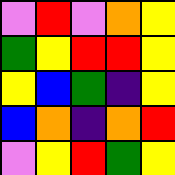[["violet", "red", "violet", "orange", "yellow"], ["green", "yellow", "red", "red", "yellow"], ["yellow", "blue", "green", "indigo", "yellow"], ["blue", "orange", "indigo", "orange", "red"], ["violet", "yellow", "red", "green", "yellow"]]